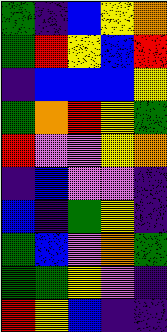[["green", "indigo", "blue", "yellow", "orange"], ["green", "red", "yellow", "blue", "red"], ["indigo", "blue", "blue", "blue", "yellow"], ["green", "orange", "red", "yellow", "green"], ["red", "violet", "violet", "yellow", "orange"], ["indigo", "blue", "violet", "violet", "indigo"], ["blue", "indigo", "green", "yellow", "indigo"], ["green", "blue", "violet", "orange", "green"], ["green", "green", "yellow", "violet", "indigo"], ["red", "yellow", "blue", "indigo", "indigo"]]